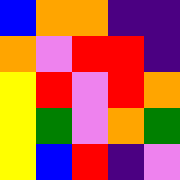[["blue", "orange", "orange", "indigo", "indigo"], ["orange", "violet", "red", "red", "indigo"], ["yellow", "red", "violet", "red", "orange"], ["yellow", "green", "violet", "orange", "green"], ["yellow", "blue", "red", "indigo", "violet"]]